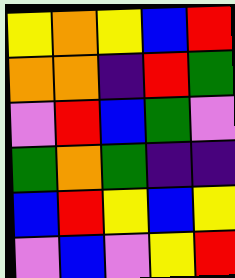[["yellow", "orange", "yellow", "blue", "red"], ["orange", "orange", "indigo", "red", "green"], ["violet", "red", "blue", "green", "violet"], ["green", "orange", "green", "indigo", "indigo"], ["blue", "red", "yellow", "blue", "yellow"], ["violet", "blue", "violet", "yellow", "red"]]